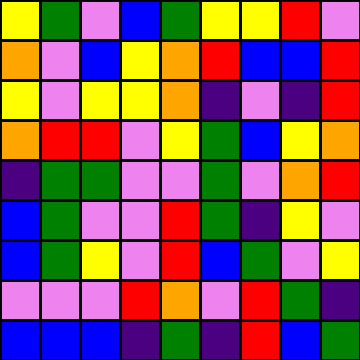[["yellow", "green", "violet", "blue", "green", "yellow", "yellow", "red", "violet"], ["orange", "violet", "blue", "yellow", "orange", "red", "blue", "blue", "red"], ["yellow", "violet", "yellow", "yellow", "orange", "indigo", "violet", "indigo", "red"], ["orange", "red", "red", "violet", "yellow", "green", "blue", "yellow", "orange"], ["indigo", "green", "green", "violet", "violet", "green", "violet", "orange", "red"], ["blue", "green", "violet", "violet", "red", "green", "indigo", "yellow", "violet"], ["blue", "green", "yellow", "violet", "red", "blue", "green", "violet", "yellow"], ["violet", "violet", "violet", "red", "orange", "violet", "red", "green", "indigo"], ["blue", "blue", "blue", "indigo", "green", "indigo", "red", "blue", "green"]]